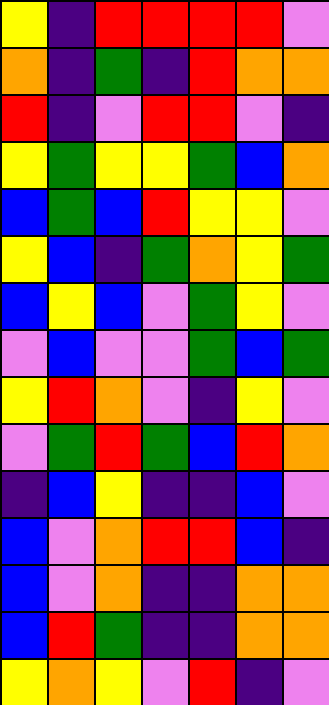[["yellow", "indigo", "red", "red", "red", "red", "violet"], ["orange", "indigo", "green", "indigo", "red", "orange", "orange"], ["red", "indigo", "violet", "red", "red", "violet", "indigo"], ["yellow", "green", "yellow", "yellow", "green", "blue", "orange"], ["blue", "green", "blue", "red", "yellow", "yellow", "violet"], ["yellow", "blue", "indigo", "green", "orange", "yellow", "green"], ["blue", "yellow", "blue", "violet", "green", "yellow", "violet"], ["violet", "blue", "violet", "violet", "green", "blue", "green"], ["yellow", "red", "orange", "violet", "indigo", "yellow", "violet"], ["violet", "green", "red", "green", "blue", "red", "orange"], ["indigo", "blue", "yellow", "indigo", "indigo", "blue", "violet"], ["blue", "violet", "orange", "red", "red", "blue", "indigo"], ["blue", "violet", "orange", "indigo", "indigo", "orange", "orange"], ["blue", "red", "green", "indigo", "indigo", "orange", "orange"], ["yellow", "orange", "yellow", "violet", "red", "indigo", "violet"]]